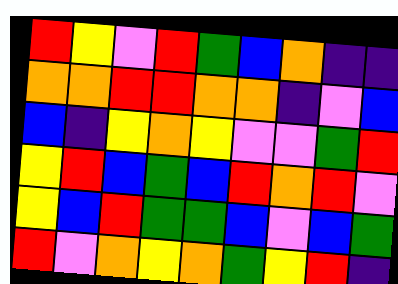[["red", "yellow", "violet", "red", "green", "blue", "orange", "indigo", "indigo"], ["orange", "orange", "red", "red", "orange", "orange", "indigo", "violet", "blue"], ["blue", "indigo", "yellow", "orange", "yellow", "violet", "violet", "green", "red"], ["yellow", "red", "blue", "green", "blue", "red", "orange", "red", "violet"], ["yellow", "blue", "red", "green", "green", "blue", "violet", "blue", "green"], ["red", "violet", "orange", "yellow", "orange", "green", "yellow", "red", "indigo"]]